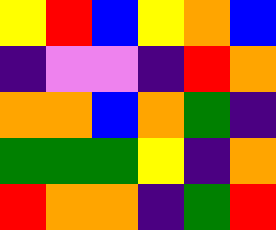[["yellow", "red", "blue", "yellow", "orange", "blue"], ["indigo", "violet", "violet", "indigo", "red", "orange"], ["orange", "orange", "blue", "orange", "green", "indigo"], ["green", "green", "green", "yellow", "indigo", "orange"], ["red", "orange", "orange", "indigo", "green", "red"]]